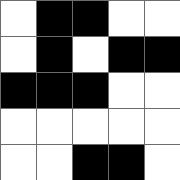[["white", "black", "black", "white", "white"], ["white", "black", "white", "black", "black"], ["black", "black", "black", "white", "white"], ["white", "white", "white", "white", "white"], ["white", "white", "black", "black", "white"]]